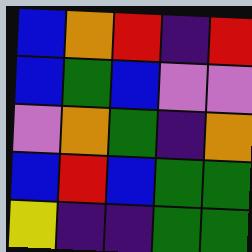[["blue", "orange", "red", "indigo", "red"], ["blue", "green", "blue", "violet", "violet"], ["violet", "orange", "green", "indigo", "orange"], ["blue", "red", "blue", "green", "green"], ["yellow", "indigo", "indigo", "green", "green"]]